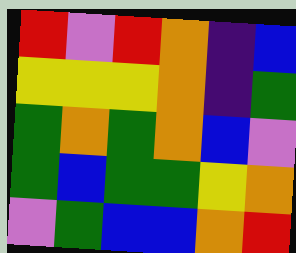[["red", "violet", "red", "orange", "indigo", "blue"], ["yellow", "yellow", "yellow", "orange", "indigo", "green"], ["green", "orange", "green", "orange", "blue", "violet"], ["green", "blue", "green", "green", "yellow", "orange"], ["violet", "green", "blue", "blue", "orange", "red"]]